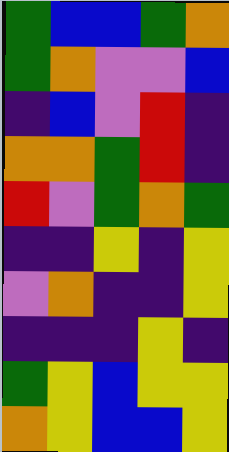[["green", "blue", "blue", "green", "orange"], ["green", "orange", "violet", "violet", "blue"], ["indigo", "blue", "violet", "red", "indigo"], ["orange", "orange", "green", "red", "indigo"], ["red", "violet", "green", "orange", "green"], ["indigo", "indigo", "yellow", "indigo", "yellow"], ["violet", "orange", "indigo", "indigo", "yellow"], ["indigo", "indigo", "indigo", "yellow", "indigo"], ["green", "yellow", "blue", "yellow", "yellow"], ["orange", "yellow", "blue", "blue", "yellow"]]